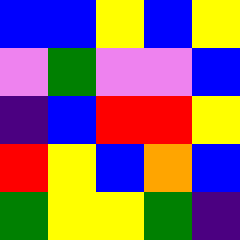[["blue", "blue", "yellow", "blue", "yellow"], ["violet", "green", "violet", "violet", "blue"], ["indigo", "blue", "red", "red", "yellow"], ["red", "yellow", "blue", "orange", "blue"], ["green", "yellow", "yellow", "green", "indigo"]]